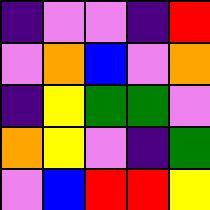[["indigo", "violet", "violet", "indigo", "red"], ["violet", "orange", "blue", "violet", "orange"], ["indigo", "yellow", "green", "green", "violet"], ["orange", "yellow", "violet", "indigo", "green"], ["violet", "blue", "red", "red", "yellow"]]